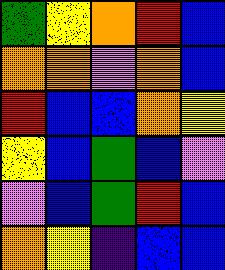[["green", "yellow", "orange", "red", "blue"], ["orange", "orange", "violet", "orange", "blue"], ["red", "blue", "blue", "orange", "yellow"], ["yellow", "blue", "green", "blue", "violet"], ["violet", "blue", "green", "red", "blue"], ["orange", "yellow", "indigo", "blue", "blue"]]